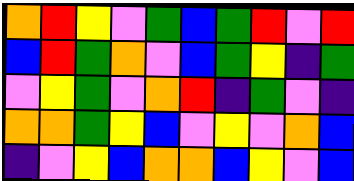[["orange", "red", "yellow", "violet", "green", "blue", "green", "red", "violet", "red"], ["blue", "red", "green", "orange", "violet", "blue", "green", "yellow", "indigo", "green"], ["violet", "yellow", "green", "violet", "orange", "red", "indigo", "green", "violet", "indigo"], ["orange", "orange", "green", "yellow", "blue", "violet", "yellow", "violet", "orange", "blue"], ["indigo", "violet", "yellow", "blue", "orange", "orange", "blue", "yellow", "violet", "blue"]]